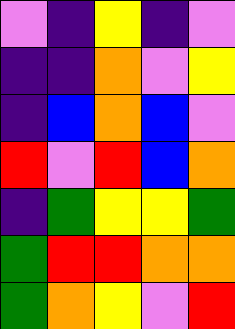[["violet", "indigo", "yellow", "indigo", "violet"], ["indigo", "indigo", "orange", "violet", "yellow"], ["indigo", "blue", "orange", "blue", "violet"], ["red", "violet", "red", "blue", "orange"], ["indigo", "green", "yellow", "yellow", "green"], ["green", "red", "red", "orange", "orange"], ["green", "orange", "yellow", "violet", "red"]]